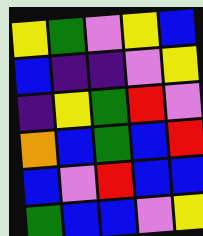[["yellow", "green", "violet", "yellow", "blue"], ["blue", "indigo", "indigo", "violet", "yellow"], ["indigo", "yellow", "green", "red", "violet"], ["orange", "blue", "green", "blue", "red"], ["blue", "violet", "red", "blue", "blue"], ["green", "blue", "blue", "violet", "yellow"]]